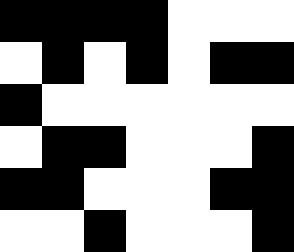[["black", "black", "black", "black", "white", "white", "white"], ["white", "black", "white", "black", "white", "black", "black"], ["black", "white", "white", "white", "white", "white", "white"], ["white", "black", "black", "white", "white", "white", "black"], ["black", "black", "white", "white", "white", "black", "black"], ["white", "white", "black", "white", "white", "white", "black"]]